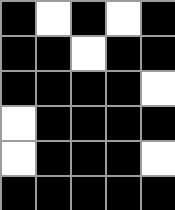[["black", "white", "black", "white", "black"], ["black", "black", "white", "black", "black"], ["black", "black", "black", "black", "white"], ["white", "black", "black", "black", "black"], ["white", "black", "black", "black", "white"], ["black", "black", "black", "black", "black"]]